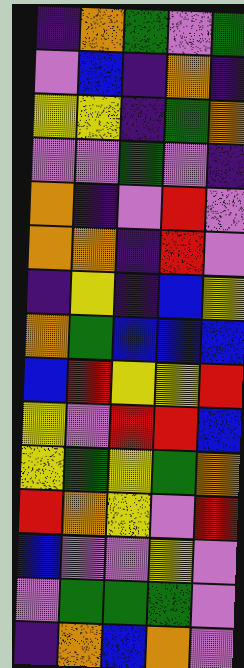[["indigo", "orange", "green", "violet", "green"], ["violet", "blue", "indigo", "orange", "indigo"], ["yellow", "yellow", "indigo", "green", "orange"], ["violet", "violet", "green", "violet", "indigo"], ["orange", "indigo", "violet", "red", "violet"], ["orange", "orange", "indigo", "red", "violet"], ["indigo", "yellow", "indigo", "blue", "yellow"], ["orange", "green", "blue", "blue", "blue"], ["blue", "red", "yellow", "yellow", "red"], ["yellow", "violet", "red", "red", "blue"], ["yellow", "green", "yellow", "green", "orange"], ["red", "orange", "yellow", "violet", "red"], ["blue", "violet", "violet", "yellow", "violet"], ["violet", "green", "green", "green", "violet"], ["indigo", "orange", "blue", "orange", "violet"]]